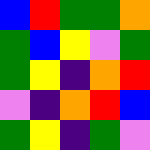[["blue", "red", "green", "green", "orange"], ["green", "blue", "yellow", "violet", "green"], ["green", "yellow", "indigo", "orange", "red"], ["violet", "indigo", "orange", "red", "blue"], ["green", "yellow", "indigo", "green", "violet"]]